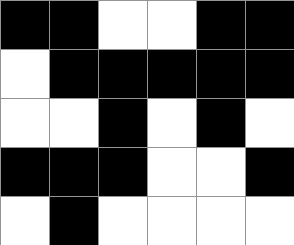[["black", "black", "white", "white", "black", "black"], ["white", "black", "black", "black", "black", "black"], ["white", "white", "black", "white", "black", "white"], ["black", "black", "black", "white", "white", "black"], ["white", "black", "white", "white", "white", "white"]]